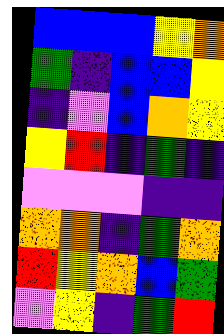[["blue", "blue", "blue", "yellow", "orange"], ["green", "indigo", "blue", "blue", "yellow"], ["indigo", "violet", "blue", "orange", "yellow"], ["yellow", "red", "indigo", "green", "indigo"], ["violet", "violet", "violet", "indigo", "indigo"], ["orange", "orange", "indigo", "green", "orange"], ["red", "yellow", "orange", "blue", "green"], ["violet", "yellow", "indigo", "green", "red"]]